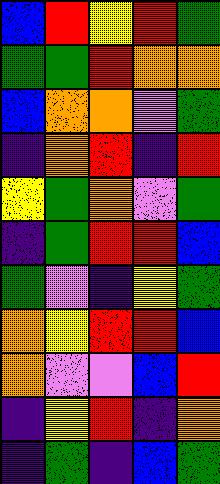[["blue", "red", "yellow", "red", "green"], ["green", "green", "red", "orange", "orange"], ["blue", "orange", "orange", "violet", "green"], ["indigo", "orange", "red", "indigo", "red"], ["yellow", "green", "orange", "violet", "green"], ["indigo", "green", "red", "red", "blue"], ["green", "violet", "indigo", "yellow", "green"], ["orange", "yellow", "red", "red", "blue"], ["orange", "violet", "violet", "blue", "red"], ["indigo", "yellow", "red", "indigo", "orange"], ["indigo", "green", "indigo", "blue", "green"]]